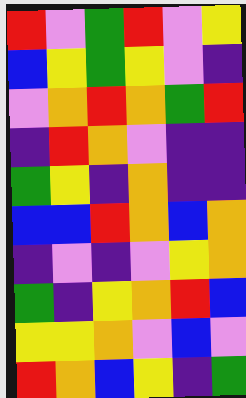[["red", "violet", "green", "red", "violet", "yellow"], ["blue", "yellow", "green", "yellow", "violet", "indigo"], ["violet", "orange", "red", "orange", "green", "red"], ["indigo", "red", "orange", "violet", "indigo", "indigo"], ["green", "yellow", "indigo", "orange", "indigo", "indigo"], ["blue", "blue", "red", "orange", "blue", "orange"], ["indigo", "violet", "indigo", "violet", "yellow", "orange"], ["green", "indigo", "yellow", "orange", "red", "blue"], ["yellow", "yellow", "orange", "violet", "blue", "violet"], ["red", "orange", "blue", "yellow", "indigo", "green"]]